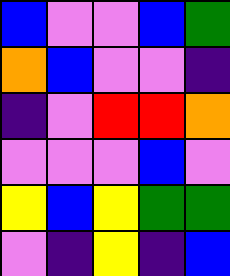[["blue", "violet", "violet", "blue", "green"], ["orange", "blue", "violet", "violet", "indigo"], ["indigo", "violet", "red", "red", "orange"], ["violet", "violet", "violet", "blue", "violet"], ["yellow", "blue", "yellow", "green", "green"], ["violet", "indigo", "yellow", "indigo", "blue"]]